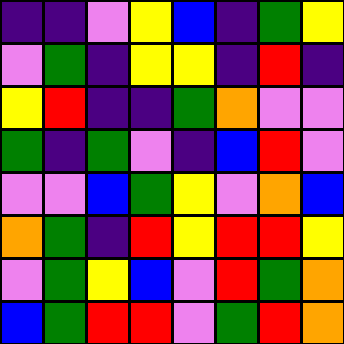[["indigo", "indigo", "violet", "yellow", "blue", "indigo", "green", "yellow"], ["violet", "green", "indigo", "yellow", "yellow", "indigo", "red", "indigo"], ["yellow", "red", "indigo", "indigo", "green", "orange", "violet", "violet"], ["green", "indigo", "green", "violet", "indigo", "blue", "red", "violet"], ["violet", "violet", "blue", "green", "yellow", "violet", "orange", "blue"], ["orange", "green", "indigo", "red", "yellow", "red", "red", "yellow"], ["violet", "green", "yellow", "blue", "violet", "red", "green", "orange"], ["blue", "green", "red", "red", "violet", "green", "red", "orange"]]